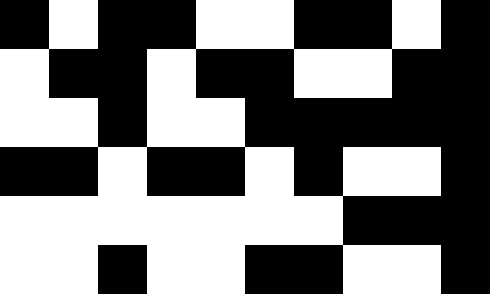[["black", "white", "black", "black", "white", "white", "black", "black", "white", "black"], ["white", "black", "black", "white", "black", "black", "white", "white", "black", "black"], ["white", "white", "black", "white", "white", "black", "black", "black", "black", "black"], ["black", "black", "white", "black", "black", "white", "black", "white", "white", "black"], ["white", "white", "white", "white", "white", "white", "white", "black", "black", "black"], ["white", "white", "black", "white", "white", "black", "black", "white", "white", "black"]]